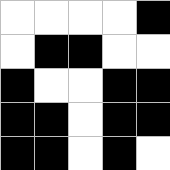[["white", "white", "white", "white", "black"], ["white", "black", "black", "white", "white"], ["black", "white", "white", "black", "black"], ["black", "black", "white", "black", "black"], ["black", "black", "white", "black", "white"]]